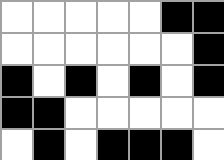[["white", "white", "white", "white", "white", "black", "black"], ["white", "white", "white", "white", "white", "white", "black"], ["black", "white", "black", "white", "black", "white", "black"], ["black", "black", "white", "white", "white", "white", "white"], ["white", "black", "white", "black", "black", "black", "white"]]